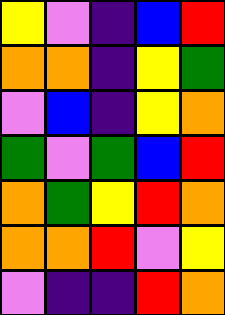[["yellow", "violet", "indigo", "blue", "red"], ["orange", "orange", "indigo", "yellow", "green"], ["violet", "blue", "indigo", "yellow", "orange"], ["green", "violet", "green", "blue", "red"], ["orange", "green", "yellow", "red", "orange"], ["orange", "orange", "red", "violet", "yellow"], ["violet", "indigo", "indigo", "red", "orange"]]